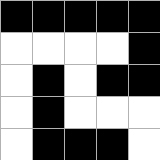[["black", "black", "black", "black", "black"], ["white", "white", "white", "white", "black"], ["white", "black", "white", "black", "black"], ["white", "black", "white", "white", "white"], ["white", "black", "black", "black", "white"]]